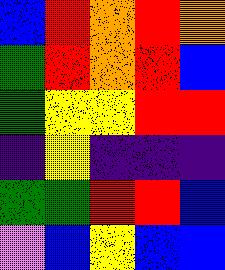[["blue", "red", "orange", "red", "orange"], ["green", "red", "orange", "red", "blue"], ["green", "yellow", "yellow", "red", "red"], ["indigo", "yellow", "indigo", "indigo", "indigo"], ["green", "green", "red", "red", "blue"], ["violet", "blue", "yellow", "blue", "blue"]]